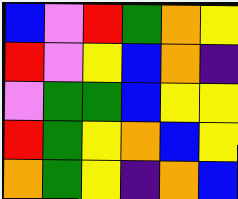[["blue", "violet", "red", "green", "orange", "yellow"], ["red", "violet", "yellow", "blue", "orange", "indigo"], ["violet", "green", "green", "blue", "yellow", "yellow"], ["red", "green", "yellow", "orange", "blue", "yellow"], ["orange", "green", "yellow", "indigo", "orange", "blue"]]